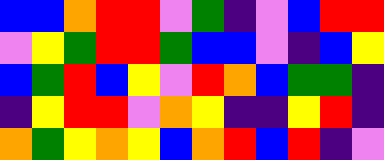[["blue", "blue", "orange", "red", "red", "violet", "green", "indigo", "violet", "blue", "red", "red"], ["violet", "yellow", "green", "red", "red", "green", "blue", "blue", "violet", "indigo", "blue", "yellow"], ["blue", "green", "red", "blue", "yellow", "violet", "red", "orange", "blue", "green", "green", "indigo"], ["indigo", "yellow", "red", "red", "violet", "orange", "yellow", "indigo", "indigo", "yellow", "red", "indigo"], ["orange", "green", "yellow", "orange", "yellow", "blue", "orange", "red", "blue", "red", "indigo", "violet"]]